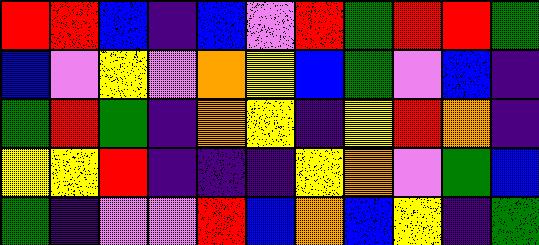[["red", "red", "blue", "indigo", "blue", "violet", "red", "green", "red", "red", "green"], ["blue", "violet", "yellow", "violet", "orange", "yellow", "blue", "green", "violet", "blue", "indigo"], ["green", "red", "green", "indigo", "orange", "yellow", "indigo", "yellow", "red", "orange", "indigo"], ["yellow", "yellow", "red", "indigo", "indigo", "indigo", "yellow", "orange", "violet", "green", "blue"], ["green", "indigo", "violet", "violet", "red", "blue", "orange", "blue", "yellow", "indigo", "green"]]